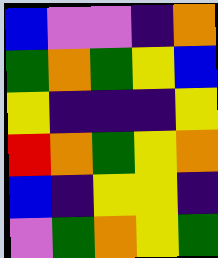[["blue", "violet", "violet", "indigo", "orange"], ["green", "orange", "green", "yellow", "blue"], ["yellow", "indigo", "indigo", "indigo", "yellow"], ["red", "orange", "green", "yellow", "orange"], ["blue", "indigo", "yellow", "yellow", "indigo"], ["violet", "green", "orange", "yellow", "green"]]